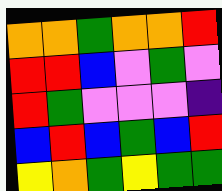[["orange", "orange", "green", "orange", "orange", "red"], ["red", "red", "blue", "violet", "green", "violet"], ["red", "green", "violet", "violet", "violet", "indigo"], ["blue", "red", "blue", "green", "blue", "red"], ["yellow", "orange", "green", "yellow", "green", "green"]]